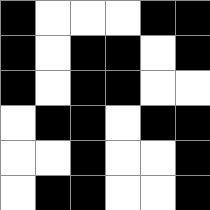[["black", "white", "white", "white", "black", "black"], ["black", "white", "black", "black", "white", "black"], ["black", "white", "black", "black", "white", "white"], ["white", "black", "black", "white", "black", "black"], ["white", "white", "black", "white", "white", "black"], ["white", "black", "black", "white", "white", "black"]]